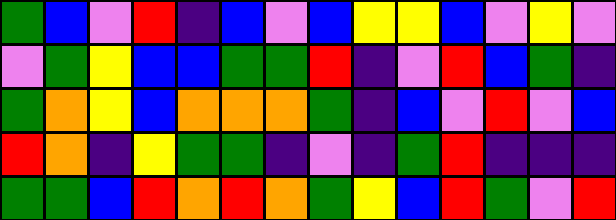[["green", "blue", "violet", "red", "indigo", "blue", "violet", "blue", "yellow", "yellow", "blue", "violet", "yellow", "violet"], ["violet", "green", "yellow", "blue", "blue", "green", "green", "red", "indigo", "violet", "red", "blue", "green", "indigo"], ["green", "orange", "yellow", "blue", "orange", "orange", "orange", "green", "indigo", "blue", "violet", "red", "violet", "blue"], ["red", "orange", "indigo", "yellow", "green", "green", "indigo", "violet", "indigo", "green", "red", "indigo", "indigo", "indigo"], ["green", "green", "blue", "red", "orange", "red", "orange", "green", "yellow", "blue", "red", "green", "violet", "red"]]